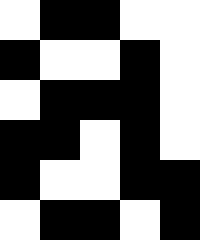[["white", "black", "black", "white", "white"], ["black", "white", "white", "black", "white"], ["white", "black", "black", "black", "white"], ["black", "black", "white", "black", "white"], ["black", "white", "white", "black", "black"], ["white", "black", "black", "white", "black"]]